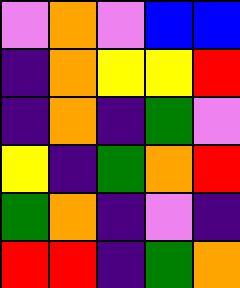[["violet", "orange", "violet", "blue", "blue"], ["indigo", "orange", "yellow", "yellow", "red"], ["indigo", "orange", "indigo", "green", "violet"], ["yellow", "indigo", "green", "orange", "red"], ["green", "orange", "indigo", "violet", "indigo"], ["red", "red", "indigo", "green", "orange"]]